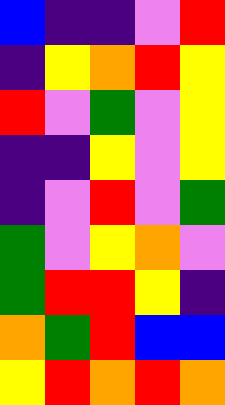[["blue", "indigo", "indigo", "violet", "red"], ["indigo", "yellow", "orange", "red", "yellow"], ["red", "violet", "green", "violet", "yellow"], ["indigo", "indigo", "yellow", "violet", "yellow"], ["indigo", "violet", "red", "violet", "green"], ["green", "violet", "yellow", "orange", "violet"], ["green", "red", "red", "yellow", "indigo"], ["orange", "green", "red", "blue", "blue"], ["yellow", "red", "orange", "red", "orange"]]